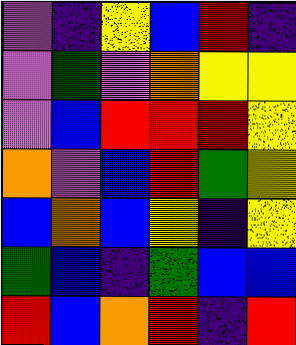[["violet", "indigo", "yellow", "blue", "red", "indigo"], ["violet", "green", "violet", "orange", "yellow", "yellow"], ["violet", "blue", "red", "red", "red", "yellow"], ["orange", "violet", "blue", "red", "green", "yellow"], ["blue", "orange", "blue", "yellow", "indigo", "yellow"], ["green", "blue", "indigo", "green", "blue", "blue"], ["red", "blue", "orange", "red", "indigo", "red"]]